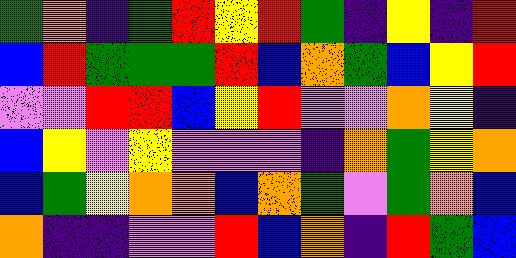[["green", "orange", "indigo", "green", "red", "yellow", "red", "green", "indigo", "yellow", "indigo", "red"], ["blue", "red", "green", "green", "green", "red", "blue", "orange", "green", "blue", "yellow", "red"], ["violet", "violet", "red", "red", "blue", "yellow", "red", "violet", "violet", "orange", "yellow", "indigo"], ["blue", "yellow", "violet", "yellow", "violet", "violet", "violet", "indigo", "orange", "green", "yellow", "orange"], ["blue", "green", "yellow", "orange", "orange", "blue", "orange", "green", "violet", "green", "orange", "blue"], ["orange", "indigo", "indigo", "violet", "violet", "red", "blue", "orange", "indigo", "red", "green", "blue"]]